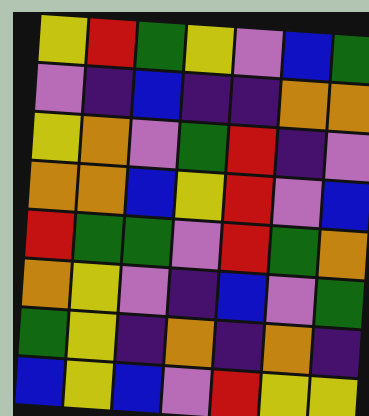[["yellow", "red", "green", "yellow", "violet", "blue", "green"], ["violet", "indigo", "blue", "indigo", "indigo", "orange", "orange"], ["yellow", "orange", "violet", "green", "red", "indigo", "violet"], ["orange", "orange", "blue", "yellow", "red", "violet", "blue"], ["red", "green", "green", "violet", "red", "green", "orange"], ["orange", "yellow", "violet", "indigo", "blue", "violet", "green"], ["green", "yellow", "indigo", "orange", "indigo", "orange", "indigo"], ["blue", "yellow", "blue", "violet", "red", "yellow", "yellow"]]